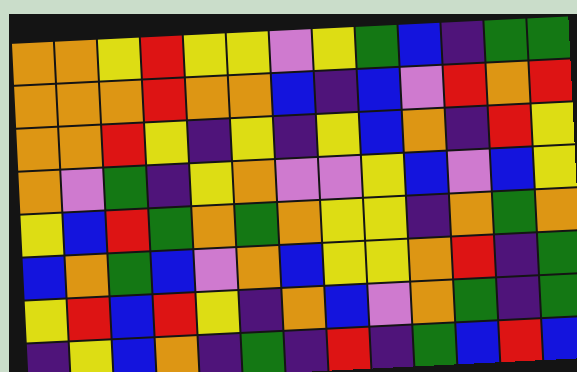[["orange", "orange", "yellow", "red", "yellow", "yellow", "violet", "yellow", "green", "blue", "indigo", "green", "green"], ["orange", "orange", "orange", "red", "orange", "orange", "blue", "indigo", "blue", "violet", "red", "orange", "red"], ["orange", "orange", "red", "yellow", "indigo", "yellow", "indigo", "yellow", "blue", "orange", "indigo", "red", "yellow"], ["orange", "violet", "green", "indigo", "yellow", "orange", "violet", "violet", "yellow", "blue", "violet", "blue", "yellow"], ["yellow", "blue", "red", "green", "orange", "green", "orange", "yellow", "yellow", "indigo", "orange", "green", "orange"], ["blue", "orange", "green", "blue", "violet", "orange", "blue", "yellow", "yellow", "orange", "red", "indigo", "green"], ["yellow", "red", "blue", "red", "yellow", "indigo", "orange", "blue", "violet", "orange", "green", "indigo", "green"], ["indigo", "yellow", "blue", "orange", "indigo", "green", "indigo", "red", "indigo", "green", "blue", "red", "blue"]]